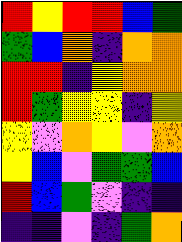[["red", "yellow", "red", "red", "blue", "green"], ["green", "blue", "orange", "indigo", "orange", "orange"], ["red", "red", "indigo", "yellow", "orange", "orange"], ["red", "green", "yellow", "yellow", "indigo", "yellow"], ["yellow", "violet", "orange", "yellow", "violet", "orange"], ["yellow", "blue", "violet", "green", "green", "blue"], ["red", "blue", "green", "violet", "indigo", "indigo"], ["indigo", "indigo", "violet", "indigo", "green", "orange"]]